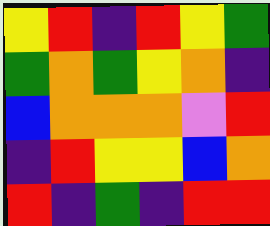[["yellow", "red", "indigo", "red", "yellow", "green"], ["green", "orange", "green", "yellow", "orange", "indigo"], ["blue", "orange", "orange", "orange", "violet", "red"], ["indigo", "red", "yellow", "yellow", "blue", "orange"], ["red", "indigo", "green", "indigo", "red", "red"]]